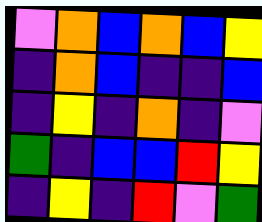[["violet", "orange", "blue", "orange", "blue", "yellow"], ["indigo", "orange", "blue", "indigo", "indigo", "blue"], ["indigo", "yellow", "indigo", "orange", "indigo", "violet"], ["green", "indigo", "blue", "blue", "red", "yellow"], ["indigo", "yellow", "indigo", "red", "violet", "green"]]